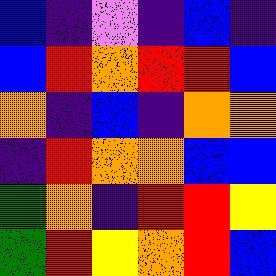[["blue", "indigo", "violet", "indigo", "blue", "indigo"], ["blue", "red", "orange", "red", "red", "blue"], ["orange", "indigo", "blue", "indigo", "orange", "orange"], ["indigo", "red", "orange", "orange", "blue", "blue"], ["green", "orange", "indigo", "red", "red", "yellow"], ["green", "red", "yellow", "orange", "red", "blue"]]